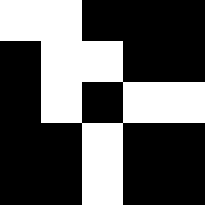[["white", "white", "black", "black", "black"], ["black", "white", "white", "black", "black"], ["black", "white", "black", "white", "white"], ["black", "black", "white", "black", "black"], ["black", "black", "white", "black", "black"]]